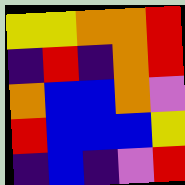[["yellow", "yellow", "orange", "orange", "red"], ["indigo", "red", "indigo", "orange", "red"], ["orange", "blue", "blue", "orange", "violet"], ["red", "blue", "blue", "blue", "yellow"], ["indigo", "blue", "indigo", "violet", "red"]]